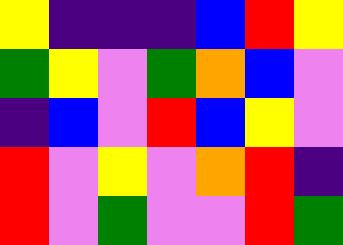[["yellow", "indigo", "indigo", "indigo", "blue", "red", "yellow"], ["green", "yellow", "violet", "green", "orange", "blue", "violet"], ["indigo", "blue", "violet", "red", "blue", "yellow", "violet"], ["red", "violet", "yellow", "violet", "orange", "red", "indigo"], ["red", "violet", "green", "violet", "violet", "red", "green"]]